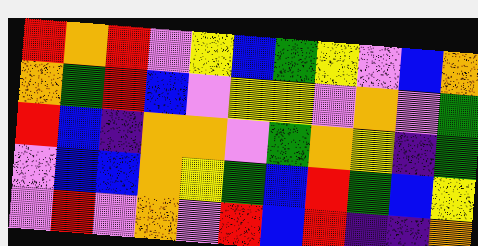[["red", "orange", "red", "violet", "yellow", "blue", "green", "yellow", "violet", "blue", "orange"], ["orange", "green", "red", "blue", "violet", "yellow", "yellow", "violet", "orange", "violet", "green"], ["red", "blue", "indigo", "orange", "orange", "violet", "green", "orange", "yellow", "indigo", "green"], ["violet", "blue", "blue", "orange", "yellow", "green", "blue", "red", "green", "blue", "yellow"], ["violet", "red", "violet", "orange", "violet", "red", "blue", "red", "indigo", "indigo", "orange"]]